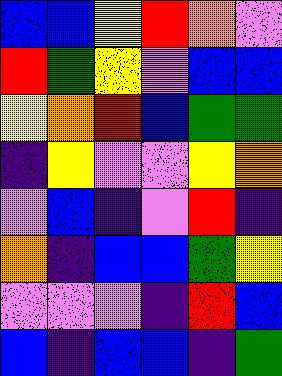[["blue", "blue", "yellow", "red", "orange", "violet"], ["red", "green", "yellow", "violet", "blue", "blue"], ["yellow", "orange", "red", "blue", "green", "green"], ["indigo", "yellow", "violet", "violet", "yellow", "orange"], ["violet", "blue", "indigo", "violet", "red", "indigo"], ["orange", "indigo", "blue", "blue", "green", "yellow"], ["violet", "violet", "violet", "indigo", "red", "blue"], ["blue", "indigo", "blue", "blue", "indigo", "green"]]